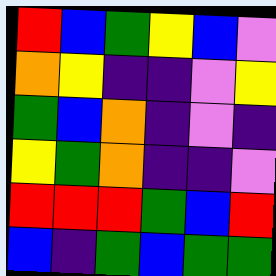[["red", "blue", "green", "yellow", "blue", "violet"], ["orange", "yellow", "indigo", "indigo", "violet", "yellow"], ["green", "blue", "orange", "indigo", "violet", "indigo"], ["yellow", "green", "orange", "indigo", "indigo", "violet"], ["red", "red", "red", "green", "blue", "red"], ["blue", "indigo", "green", "blue", "green", "green"]]